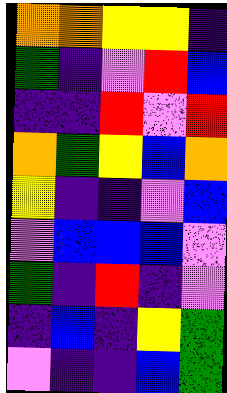[["orange", "orange", "yellow", "yellow", "indigo"], ["green", "indigo", "violet", "red", "blue"], ["indigo", "indigo", "red", "violet", "red"], ["orange", "green", "yellow", "blue", "orange"], ["yellow", "indigo", "indigo", "violet", "blue"], ["violet", "blue", "blue", "blue", "violet"], ["green", "indigo", "red", "indigo", "violet"], ["indigo", "blue", "indigo", "yellow", "green"], ["violet", "indigo", "indigo", "blue", "green"]]